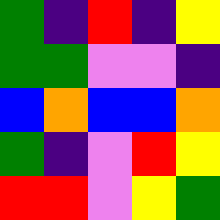[["green", "indigo", "red", "indigo", "yellow"], ["green", "green", "violet", "violet", "indigo"], ["blue", "orange", "blue", "blue", "orange"], ["green", "indigo", "violet", "red", "yellow"], ["red", "red", "violet", "yellow", "green"]]